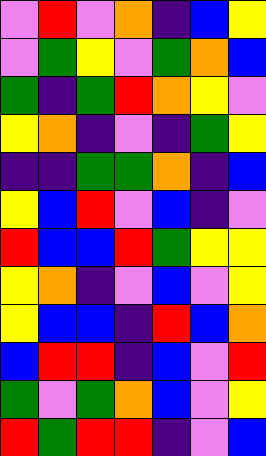[["violet", "red", "violet", "orange", "indigo", "blue", "yellow"], ["violet", "green", "yellow", "violet", "green", "orange", "blue"], ["green", "indigo", "green", "red", "orange", "yellow", "violet"], ["yellow", "orange", "indigo", "violet", "indigo", "green", "yellow"], ["indigo", "indigo", "green", "green", "orange", "indigo", "blue"], ["yellow", "blue", "red", "violet", "blue", "indigo", "violet"], ["red", "blue", "blue", "red", "green", "yellow", "yellow"], ["yellow", "orange", "indigo", "violet", "blue", "violet", "yellow"], ["yellow", "blue", "blue", "indigo", "red", "blue", "orange"], ["blue", "red", "red", "indigo", "blue", "violet", "red"], ["green", "violet", "green", "orange", "blue", "violet", "yellow"], ["red", "green", "red", "red", "indigo", "violet", "blue"]]